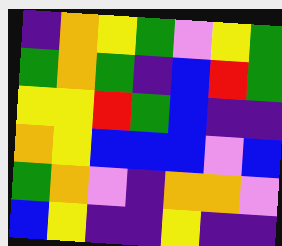[["indigo", "orange", "yellow", "green", "violet", "yellow", "green"], ["green", "orange", "green", "indigo", "blue", "red", "green"], ["yellow", "yellow", "red", "green", "blue", "indigo", "indigo"], ["orange", "yellow", "blue", "blue", "blue", "violet", "blue"], ["green", "orange", "violet", "indigo", "orange", "orange", "violet"], ["blue", "yellow", "indigo", "indigo", "yellow", "indigo", "indigo"]]